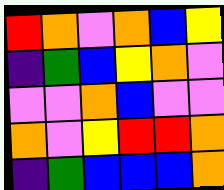[["red", "orange", "violet", "orange", "blue", "yellow"], ["indigo", "green", "blue", "yellow", "orange", "violet"], ["violet", "violet", "orange", "blue", "violet", "violet"], ["orange", "violet", "yellow", "red", "red", "orange"], ["indigo", "green", "blue", "blue", "blue", "orange"]]